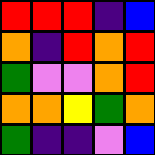[["red", "red", "red", "indigo", "blue"], ["orange", "indigo", "red", "orange", "red"], ["green", "violet", "violet", "orange", "red"], ["orange", "orange", "yellow", "green", "orange"], ["green", "indigo", "indigo", "violet", "blue"]]